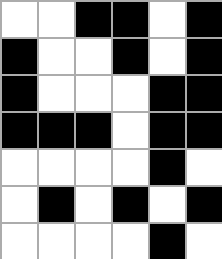[["white", "white", "black", "black", "white", "black"], ["black", "white", "white", "black", "white", "black"], ["black", "white", "white", "white", "black", "black"], ["black", "black", "black", "white", "black", "black"], ["white", "white", "white", "white", "black", "white"], ["white", "black", "white", "black", "white", "black"], ["white", "white", "white", "white", "black", "white"]]